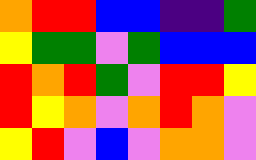[["orange", "red", "red", "blue", "blue", "indigo", "indigo", "green"], ["yellow", "green", "green", "violet", "green", "blue", "blue", "blue"], ["red", "orange", "red", "green", "violet", "red", "red", "yellow"], ["red", "yellow", "orange", "violet", "orange", "red", "orange", "violet"], ["yellow", "red", "violet", "blue", "violet", "orange", "orange", "violet"]]